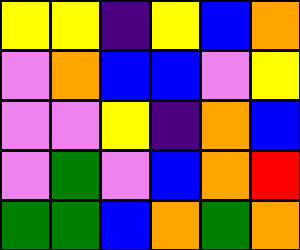[["yellow", "yellow", "indigo", "yellow", "blue", "orange"], ["violet", "orange", "blue", "blue", "violet", "yellow"], ["violet", "violet", "yellow", "indigo", "orange", "blue"], ["violet", "green", "violet", "blue", "orange", "red"], ["green", "green", "blue", "orange", "green", "orange"]]